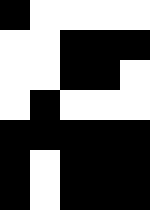[["black", "white", "white", "white", "white"], ["white", "white", "black", "black", "black"], ["white", "white", "black", "black", "white"], ["white", "black", "white", "white", "white"], ["black", "black", "black", "black", "black"], ["black", "white", "black", "black", "black"], ["black", "white", "black", "black", "black"]]